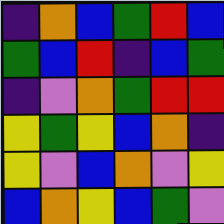[["indigo", "orange", "blue", "green", "red", "blue"], ["green", "blue", "red", "indigo", "blue", "green"], ["indigo", "violet", "orange", "green", "red", "red"], ["yellow", "green", "yellow", "blue", "orange", "indigo"], ["yellow", "violet", "blue", "orange", "violet", "yellow"], ["blue", "orange", "yellow", "blue", "green", "violet"]]